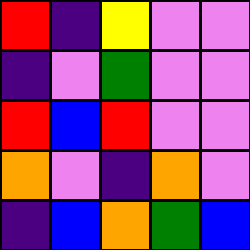[["red", "indigo", "yellow", "violet", "violet"], ["indigo", "violet", "green", "violet", "violet"], ["red", "blue", "red", "violet", "violet"], ["orange", "violet", "indigo", "orange", "violet"], ["indigo", "blue", "orange", "green", "blue"]]